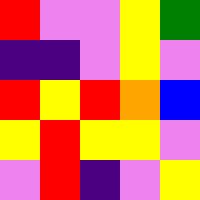[["red", "violet", "violet", "yellow", "green"], ["indigo", "indigo", "violet", "yellow", "violet"], ["red", "yellow", "red", "orange", "blue"], ["yellow", "red", "yellow", "yellow", "violet"], ["violet", "red", "indigo", "violet", "yellow"]]